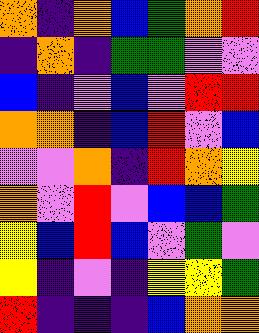[["orange", "indigo", "orange", "blue", "green", "orange", "red"], ["indigo", "orange", "indigo", "green", "green", "violet", "violet"], ["blue", "indigo", "violet", "blue", "violet", "red", "red"], ["orange", "orange", "indigo", "blue", "red", "violet", "blue"], ["violet", "violet", "orange", "indigo", "red", "orange", "yellow"], ["orange", "violet", "red", "violet", "blue", "blue", "green"], ["yellow", "blue", "red", "blue", "violet", "green", "violet"], ["yellow", "indigo", "violet", "indigo", "yellow", "yellow", "green"], ["red", "indigo", "indigo", "indigo", "blue", "orange", "orange"]]